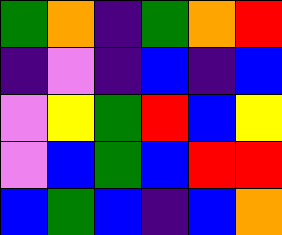[["green", "orange", "indigo", "green", "orange", "red"], ["indigo", "violet", "indigo", "blue", "indigo", "blue"], ["violet", "yellow", "green", "red", "blue", "yellow"], ["violet", "blue", "green", "blue", "red", "red"], ["blue", "green", "blue", "indigo", "blue", "orange"]]